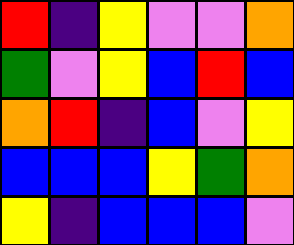[["red", "indigo", "yellow", "violet", "violet", "orange"], ["green", "violet", "yellow", "blue", "red", "blue"], ["orange", "red", "indigo", "blue", "violet", "yellow"], ["blue", "blue", "blue", "yellow", "green", "orange"], ["yellow", "indigo", "blue", "blue", "blue", "violet"]]